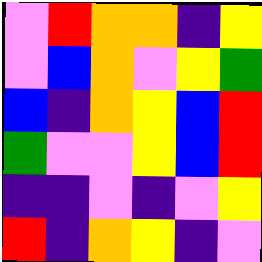[["violet", "red", "orange", "orange", "indigo", "yellow"], ["violet", "blue", "orange", "violet", "yellow", "green"], ["blue", "indigo", "orange", "yellow", "blue", "red"], ["green", "violet", "violet", "yellow", "blue", "red"], ["indigo", "indigo", "violet", "indigo", "violet", "yellow"], ["red", "indigo", "orange", "yellow", "indigo", "violet"]]